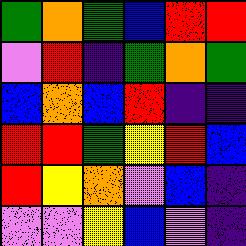[["green", "orange", "green", "blue", "red", "red"], ["violet", "red", "indigo", "green", "orange", "green"], ["blue", "orange", "blue", "red", "indigo", "indigo"], ["red", "red", "green", "yellow", "red", "blue"], ["red", "yellow", "orange", "violet", "blue", "indigo"], ["violet", "violet", "yellow", "blue", "violet", "indigo"]]